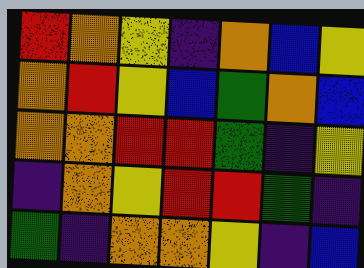[["red", "orange", "yellow", "indigo", "orange", "blue", "yellow"], ["orange", "red", "yellow", "blue", "green", "orange", "blue"], ["orange", "orange", "red", "red", "green", "indigo", "yellow"], ["indigo", "orange", "yellow", "red", "red", "green", "indigo"], ["green", "indigo", "orange", "orange", "yellow", "indigo", "blue"]]